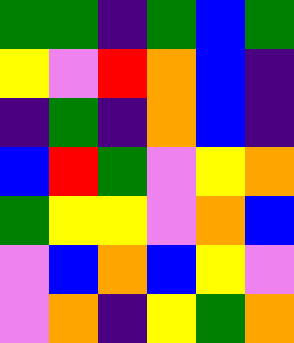[["green", "green", "indigo", "green", "blue", "green"], ["yellow", "violet", "red", "orange", "blue", "indigo"], ["indigo", "green", "indigo", "orange", "blue", "indigo"], ["blue", "red", "green", "violet", "yellow", "orange"], ["green", "yellow", "yellow", "violet", "orange", "blue"], ["violet", "blue", "orange", "blue", "yellow", "violet"], ["violet", "orange", "indigo", "yellow", "green", "orange"]]